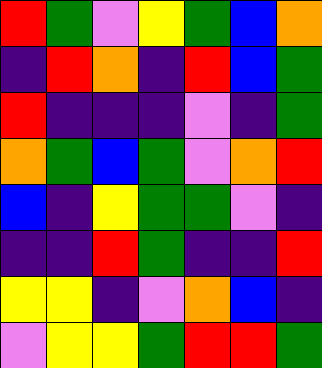[["red", "green", "violet", "yellow", "green", "blue", "orange"], ["indigo", "red", "orange", "indigo", "red", "blue", "green"], ["red", "indigo", "indigo", "indigo", "violet", "indigo", "green"], ["orange", "green", "blue", "green", "violet", "orange", "red"], ["blue", "indigo", "yellow", "green", "green", "violet", "indigo"], ["indigo", "indigo", "red", "green", "indigo", "indigo", "red"], ["yellow", "yellow", "indigo", "violet", "orange", "blue", "indigo"], ["violet", "yellow", "yellow", "green", "red", "red", "green"]]